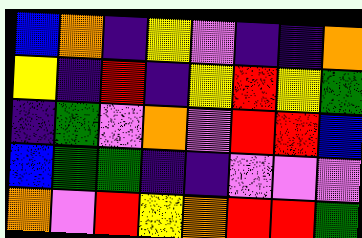[["blue", "orange", "indigo", "yellow", "violet", "indigo", "indigo", "orange"], ["yellow", "indigo", "red", "indigo", "yellow", "red", "yellow", "green"], ["indigo", "green", "violet", "orange", "violet", "red", "red", "blue"], ["blue", "green", "green", "indigo", "indigo", "violet", "violet", "violet"], ["orange", "violet", "red", "yellow", "orange", "red", "red", "green"]]